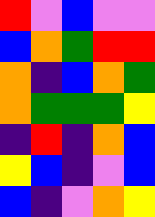[["red", "violet", "blue", "violet", "violet"], ["blue", "orange", "green", "red", "red"], ["orange", "indigo", "blue", "orange", "green"], ["orange", "green", "green", "green", "yellow"], ["indigo", "red", "indigo", "orange", "blue"], ["yellow", "blue", "indigo", "violet", "blue"], ["blue", "indigo", "violet", "orange", "yellow"]]